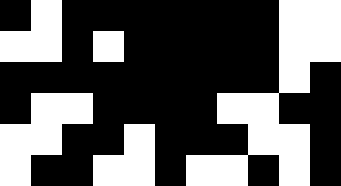[["black", "white", "black", "black", "black", "black", "black", "black", "black", "white", "white"], ["white", "white", "black", "white", "black", "black", "black", "black", "black", "white", "white"], ["black", "black", "black", "black", "black", "black", "black", "black", "black", "white", "black"], ["black", "white", "white", "black", "black", "black", "black", "white", "white", "black", "black"], ["white", "white", "black", "black", "white", "black", "black", "black", "white", "white", "black"], ["white", "black", "black", "white", "white", "black", "white", "white", "black", "white", "black"]]